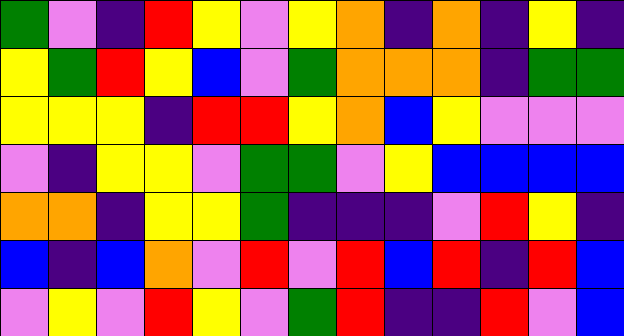[["green", "violet", "indigo", "red", "yellow", "violet", "yellow", "orange", "indigo", "orange", "indigo", "yellow", "indigo"], ["yellow", "green", "red", "yellow", "blue", "violet", "green", "orange", "orange", "orange", "indigo", "green", "green"], ["yellow", "yellow", "yellow", "indigo", "red", "red", "yellow", "orange", "blue", "yellow", "violet", "violet", "violet"], ["violet", "indigo", "yellow", "yellow", "violet", "green", "green", "violet", "yellow", "blue", "blue", "blue", "blue"], ["orange", "orange", "indigo", "yellow", "yellow", "green", "indigo", "indigo", "indigo", "violet", "red", "yellow", "indigo"], ["blue", "indigo", "blue", "orange", "violet", "red", "violet", "red", "blue", "red", "indigo", "red", "blue"], ["violet", "yellow", "violet", "red", "yellow", "violet", "green", "red", "indigo", "indigo", "red", "violet", "blue"]]